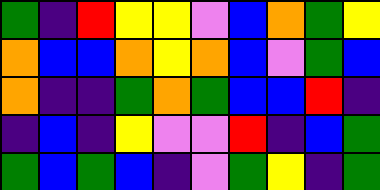[["green", "indigo", "red", "yellow", "yellow", "violet", "blue", "orange", "green", "yellow"], ["orange", "blue", "blue", "orange", "yellow", "orange", "blue", "violet", "green", "blue"], ["orange", "indigo", "indigo", "green", "orange", "green", "blue", "blue", "red", "indigo"], ["indigo", "blue", "indigo", "yellow", "violet", "violet", "red", "indigo", "blue", "green"], ["green", "blue", "green", "blue", "indigo", "violet", "green", "yellow", "indigo", "green"]]